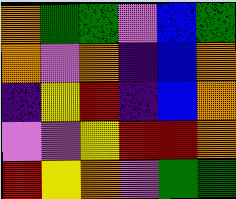[["orange", "green", "green", "violet", "blue", "green"], ["orange", "violet", "orange", "indigo", "blue", "orange"], ["indigo", "yellow", "red", "indigo", "blue", "orange"], ["violet", "violet", "yellow", "red", "red", "orange"], ["red", "yellow", "orange", "violet", "green", "green"]]